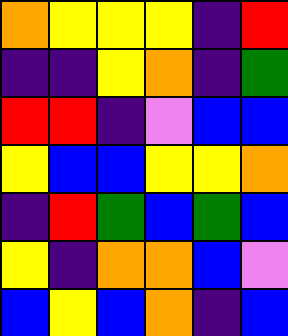[["orange", "yellow", "yellow", "yellow", "indigo", "red"], ["indigo", "indigo", "yellow", "orange", "indigo", "green"], ["red", "red", "indigo", "violet", "blue", "blue"], ["yellow", "blue", "blue", "yellow", "yellow", "orange"], ["indigo", "red", "green", "blue", "green", "blue"], ["yellow", "indigo", "orange", "orange", "blue", "violet"], ["blue", "yellow", "blue", "orange", "indigo", "blue"]]